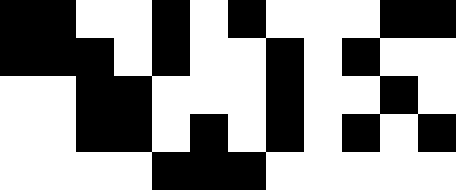[["black", "black", "white", "white", "black", "white", "black", "white", "white", "white", "black", "black"], ["black", "black", "black", "white", "black", "white", "white", "black", "white", "black", "white", "white"], ["white", "white", "black", "black", "white", "white", "white", "black", "white", "white", "black", "white"], ["white", "white", "black", "black", "white", "black", "white", "black", "white", "black", "white", "black"], ["white", "white", "white", "white", "black", "black", "black", "white", "white", "white", "white", "white"]]